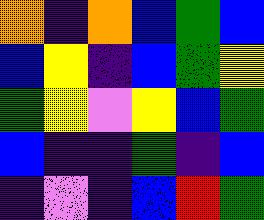[["orange", "indigo", "orange", "blue", "green", "blue"], ["blue", "yellow", "indigo", "blue", "green", "yellow"], ["green", "yellow", "violet", "yellow", "blue", "green"], ["blue", "indigo", "indigo", "green", "indigo", "blue"], ["indigo", "violet", "indigo", "blue", "red", "green"]]